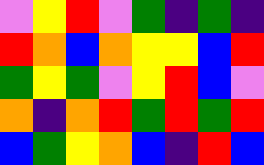[["violet", "yellow", "red", "violet", "green", "indigo", "green", "indigo"], ["red", "orange", "blue", "orange", "yellow", "yellow", "blue", "red"], ["green", "yellow", "green", "violet", "yellow", "red", "blue", "violet"], ["orange", "indigo", "orange", "red", "green", "red", "green", "red"], ["blue", "green", "yellow", "orange", "blue", "indigo", "red", "blue"]]